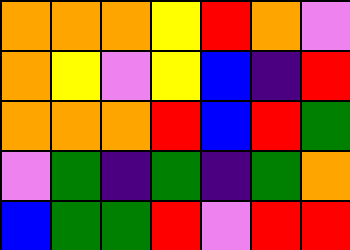[["orange", "orange", "orange", "yellow", "red", "orange", "violet"], ["orange", "yellow", "violet", "yellow", "blue", "indigo", "red"], ["orange", "orange", "orange", "red", "blue", "red", "green"], ["violet", "green", "indigo", "green", "indigo", "green", "orange"], ["blue", "green", "green", "red", "violet", "red", "red"]]